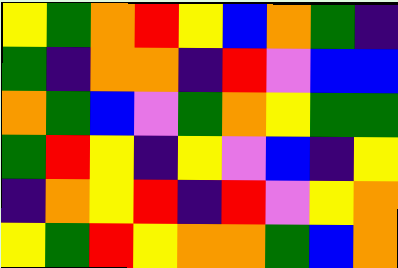[["yellow", "green", "orange", "red", "yellow", "blue", "orange", "green", "indigo"], ["green", "indigo", "orange", "orange", "indigo", "red", "violet", "blue", "blue"], ["orange", "green", "blue", "violet", "green", "orange", "yellow", "green", "green"], ["green", "red", "yellow", "indigo", "yellow", "violet", "blue", "indigo", "yellow"], ["indigo", "orange", "yellow", "red", "indigo", "red", "violet", "yellow", "orange"], ["yellow", "green", "red", "yellow", "orange", "orange", "green", "blue", "orange"]]